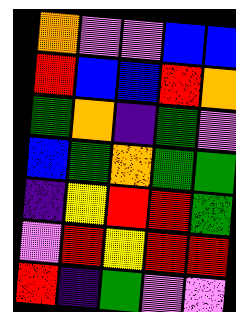[["orange", "violet", "violet", "blue", "blue"], ["red", "blue", "blue", "red", "orange"], ["green", "orange", "indigo", "green", "violet"], ["blue", "green", "orange", "green", "green"], ["indigo", "yellow", "red", "red", "green"], ["violet", "red", "yellow", "red", "red"], ["red", "indigo", "green", "violet", "violet"]]